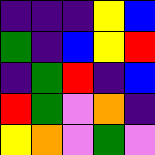[["indigo", "indigo", "indigo", "yellow", "blue"], ["green", "indigo", "blue", "yellow", "red"], ["indigo", "green", "red", "indigo", "blue"], ["red", "green", "violet", "orange", "indigo"], ["yellow", "orange", "violet", "green", "violet"]]